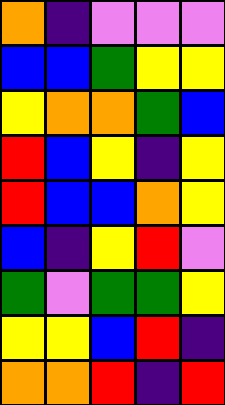[["orange", "indigo", "violet", "violet", "violet"], ["blue", "blue", "green", "yellow", "yellow"], ["yellow", "orange", "orange", "green", "blue"], ["red", "blue", "yellow", "indigo", "yellow"], ["red", "blue", "blue", "orange", "yellow"], ["blue", "indigo", "yellow", "red", "violet"], ["green", "violet", "green", "green", "yellow"], ["yellow", "yellow", "blue", "red", "indigo"], ["orange", "orange", "red", "indigo", "red"]]